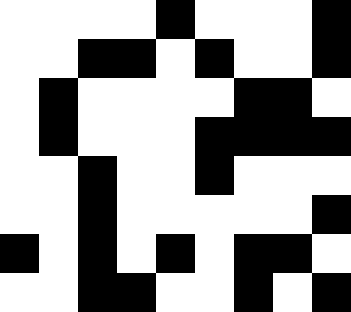[["white", "white", "white", "white", "black", "white", "white", "white", "black"], ["white", "white", "black", "black", "white", "black", "white", "white", "black"], ["white", "black", "white", "white", "white", "white", "black", "black", "white"], ["white", "black", "white", "white", "white", "black", "black", "black", "black"], ["white", "white", "black", "white", "white", "black", "white", "white", "white"], ["white", "white", "black", "white", "white", "white", "white", "white", "black"], ["black", "white", "black", "white", "black", "white", "black", "black", "white"], ["white", "white", "black", "black", "white", "white", "black", "white", "black"]]